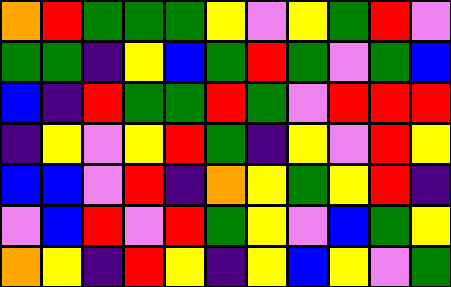[["orange", "red", "green", "green", "green", "yellow", "violet", "yellow", "green", "red", "violet"], ["green", "green", "indigo", "yellow", "blue", "green", "red", "green", "violet", "green", "blue"], ["blue", "indigo", "red", "green", "green", "red", "green", "violet", "red", "red", "red"], ["indigo", "yellow", "violet", "yellow", "red", "green", "indigo", "yellow", "violet", "red", "yellow"], ["blue", "blue", "violet", "red", "indigo", "orange", "yellow", "green", "yellow", "red", "indigo"], ["violet", "blue", "red", "violet", "red", "green", "yellow", "violet", "blue", "green", "yellow"], ["orange", "yellow", "indigo", "red", "yellow", "indigo", "yellow", "blue", "yellow", "violet", "green"]]